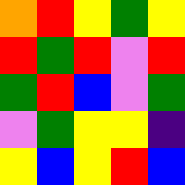[["orange", "red", "yellow", "green", "yellow"], ["red", "green", "red", "violet", "red"], ["green", "red", "blue", "violet", "green"], ["violet", "green", "yellow", "yellow", "indigo"], ["yellow", "blue", "yellow", "red", "blue"]]